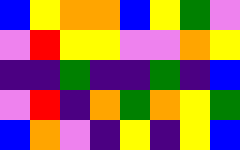[["blue", "yellow", "orange", "orange", "blue", "yellow", "green", "violet"], ["violet", "red", "yellow", "yellow", "violet", "violet", "orange", "yellow"], ["indigo", "indigo", "green", "indigo", "indigo", "green", "indigo", "blue"], ["violet", "red", "indigo", "orange", "green", "orange", "yellow", "green"], ["blue", "orange", "violet", "indigo", "yellow", "indigo", "yellow", "blue"]]